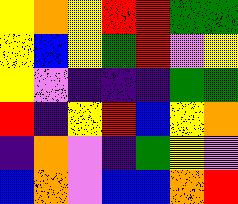[["yellow", "orange", "yellow", "red", "red", "green", "green"], ["yellow", "blue", "yellow", "green", "red", "violet", "yellow"], ["yellow", "violet", "indigo", "indigo", "indigo", "green", "green"], ["red", "indigo", "yellow", "red", "blue", "yellow", "orange"], ["indigo", "orange", "violet", "indigo", "green", "yellow", "violet"], ["blue", "orange", "violet", "blue", "blue", "orange", "red"]]